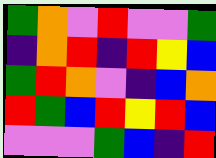[["green", "orange", "violet", "red", "violet", "violet", "green"], ["indigo", "orange", "red", "indigo", "red", "yellow", "blue"], ["green", "red", "orange", "violet", "indigo", "blue", "orange"], ["red", "green", "blue", "red", "yellow", "red", "blue"], ["violet", "violet", "violet", "green", "blue", "indigo", "red"]]